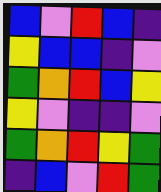[["blue", "violet", "red", "blue", "indigo"], ["yellow", "blue", "blue", "indigo", "violet"], ["green", "orange", "red", "blue", "yellow"], ["yellow", "violet", "indigo", "indigo", "violet"], ["green", "orange", "red", "yellow", "green"], ["indigo", "blue", "violet", "red", "green"]]